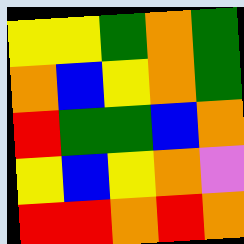[["yellow", "yellow", "green", "orange", "green"], ["orange", "blue", "yellow", "orange", "green"], ["red", "green", "green", "blue", "orange"], ["yellow", "blue", "yellow", "orange", "violet"], ["red", "red", "orange", "red", "orange"]]